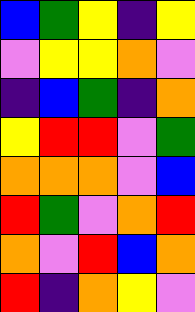[["blue", "green", "yellow", "indigo", "yellow"], ["violet", "yellow", "yellow", "orange", "violet"], ["indigo", "blue", "green", "indigo", "orange"], ["yellow", "red", "red", "violet", "green"], ["orange", "orange", "orange", "violet", "blue"], ["red", "green", "violet", "orange", "red"], ["orange", "violet", "red", "blue", "orange"], ["red", "indigo", "orange", "yellow", "violet"]]